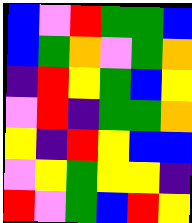[["blue", "violet", "red", "green", "green", "blue"], ["blue", "green", "orange", "violet", "green", "orange"], ["indigo", "red", "yellow", "green", "blue", "yellow"], ["violet", "red", "indigo", "green", "green", "orange"], ["yellow", "indigo", "red", "yellow", "blue", "blue"], ["violet", "yellow", "green", "yellow", "yellow", "indigo"], ["red", "violet", "green", "blue", "red", "yellow"]]